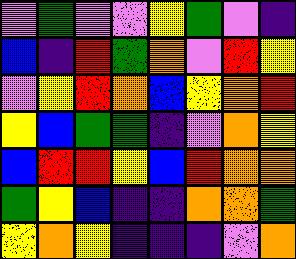[["violet", "green", "violet", "violet", "yellow", "green", "violet", "indigo"], ["blue", "indigo", "red", "green", "orange", "violet", "red", "yellow"], ["violet", "yellow", "red", "orange", "blue", "yellow", "orange", "red"], ["yellow", "blue", "green", "green", "indigo", "violet", "orange", "yellow"], ["blue", "red", "red", "yellow", "blue", "red", "orange", "orange"], ["green", "yellow", "blue", "indigo", "indigo", "orange", "orange", "green"], ["yellow", "orange", "yellow", "indigo", "indigo", "indigo", "violet", "orange"]]